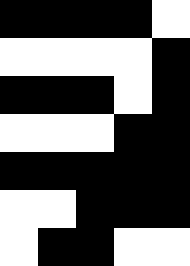[["black", "black", "black", "black", "white"], ["white", "white", "white", "white", "black"], ["black", "black", "black", "white", "black"], ["white", "white", "white", "black", "black"], ["black", "black", "black", "black", "black"], ["white", "white", "black", "black", "black"], ["white", "black", "black", "white", "white"]]